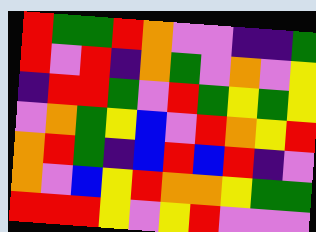[["red", "green", "green", "red", "orange", "violet", "violet", "indigo", "indigo", "green"], ["red", "violet", "red", "indigo", "orange", "green", "violet", "orange", "violet", "yellow"], ["indigo", "red", "red", "green", "violet", "red", "green", "yellow", "green", "yellow"], ["violet", "orange", "green", "yellow", "blue", "violet", "red", "orange", "yellow", "red"], ["orange", "red", "green", "indigo", "blue", "red", "blue", "red", "indigo", "violet"], ["orange", "violet", "blue", "yellow", "red", "orange", "orange", "yellow", "green", "green"], ["red", "red", "red", "yellow", "violet", "yellow", "red", "violet", "violet", "violet"]]